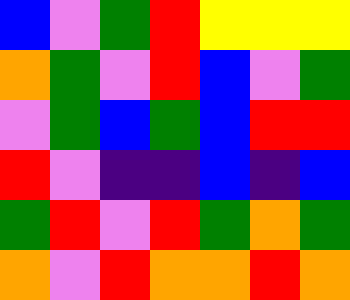[["blue", "violet", "green", "red", "yellow", "yellow", "yellow"], ["orange", "green", "violet", "red", "blue", "violet", "green"], ["violet", "green", "blue", "green", "blue", "red", "red"], ["red", "violet", "indigo", "indigo", "blue", "indigo", "blue"], ["green", "red", "violet", "red", "green", "orange", "green"], ["orange", "violet", "red", "orange", "orange", "red", "orange"]]